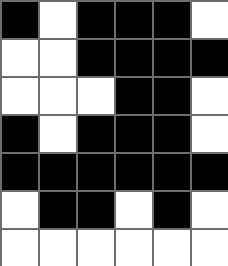[["black", "white", "black", "black", "black", "white"], ["white", "white", "black", "black", "black", "black"], ["white", "white", "white", "black", "black", "white"], ["black", "white", "black", "black", "black", "white"], ["black", "black", "black", "black", "black", "black"], ["white", "black", "black", "white", "black", "white"], ["white", "white", "white", "white", "white", "white"]]